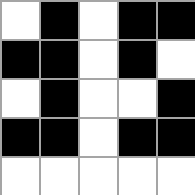[["white", "black", "white", "black", "black"], ["black", "black", "white", "black", "white"], ["white", "black", "white", "white", "black"], ["black", "black", "white", "black", "black"], ["white", "white", "white", "white", "white"]]